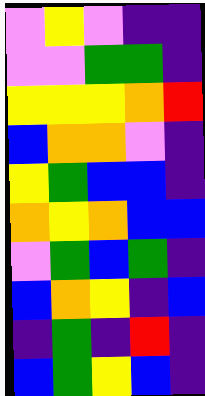[["violet", "yellow", "violet", "indigo", "indigo"], ["violet", "violet", "green", "green", "indigo"], ["yellow", "yellow", "yellow", "orange", "red"], ["blue", "orange", "orange", "violet", "indigo"], ["yellow", "green", "blue", "blue", "indigo"], ["orange", "yellow", "orange", "blue", "blue"], ["violet", "green", "blue", "green", "indigo"], ["blue", "orange", "yellow", "indigo", "blue"], ["indigo", "green", "indigo", "red", "indigo"], ["blue", "green", "yellow", "blue", "indigo"]]